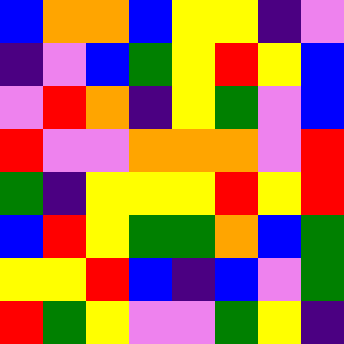[["blue", "orange", "orange", "blue", "yellow", "yellow", "indigo", "violet"], ["indigo", "violet", "blue", "green", "yellow", "red", "yellow", "blue"], ["violet", "red", "orange", "indigo", "yellow", "green", "violet", "blue"], ["red", "violet", "violet", "orange", "orange", "orange", "violet", "red"], ["green", "indigo", "yellow", "yellow", "yellow", "red", "yellow", "red"], ["blue", "red", "yellow", "green", "green", "orange", "blue", "green"], ["yellow", "yellow", "red", "blue", "indigo", "blue", "violet", "green"], ["red", "green", "yellow", "violet", "violet", "green", "yellow", "indigo"]]